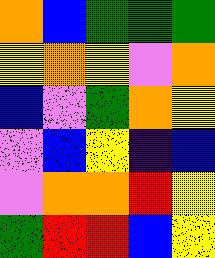[["orange", "blue", "green", "green", "green"], ["yellow", "orange", "yellow", "violet", "orange"], ["blue", "violet", "green", "orange", "yellow"], ["violet", "blue", "yellow", "indigo", "blue"], ["violet", "orange", "orange", "red", "yellow"], ["green", "red", "red", "blue", "yellow"]]